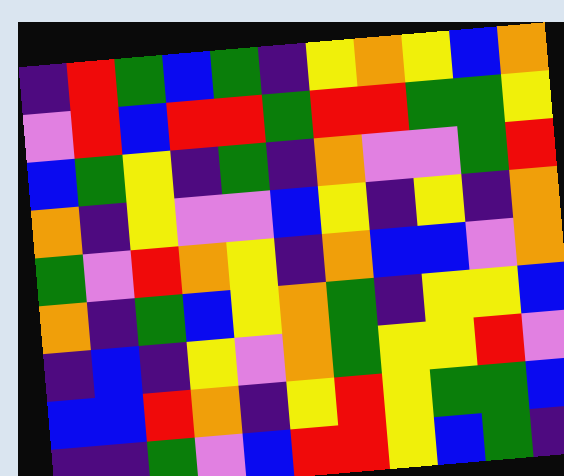[["indigo", "red", "green", "blue", "green", "indigo", "yellow", "orange", "yellow", "blue", "orange"], ["violet", "red", "blue", "red", "red", "green", "red", "red", "green", "green", "yellow"], ["blue", "green", "yellow", "indigo", "green", "indigo", "orange", "violet", "violet", "green", "red"], ["orange", "indigo", "yellow", "violet", "violet", "blue", "yellow", "indigo", "yellow", "indigo", "orange"], ["green", "violet", "red", "orange", "yellow", "indigo", "orange", "blue", "blue", "violet", "orange"], ["orange", "indigo", "green", "blue", "yellow", "orange", "green", "indigo", "yellow", "yellow", "blue"], ["indigo", "blue", "indigo", "yellow", "violet", "orange", "green", "yellow", "yellow", "red", "violet"], ["blue", "blue", "red", "orange", "indigo", "yellow", "red", "yellow", "green", "green", "blue"], ["indigo", "indigo", "green", "violet", "blue", "red", "red", "yellow", "blue", "green", "indigo"]]